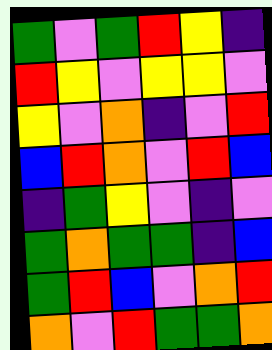[["green", "violet", "green", "red", "yellow", "indigo"], ["red", "yellow", "violet", "yellow", "yellow", "violet"], ["yellow", "violet", "orange", "indigo", "violet", "red"], ["blue", "red", "orange", "violet", "red", "blue"], ["indigo", "green", "yellow", "violet", "indigo", "violet"], ["green", "orange", "green", "green", "indigo", "blue"], ["green", "red", "blue", "violet", "orange", "red"], ["orange", "violet", "red", "green", "green", "orange"]]